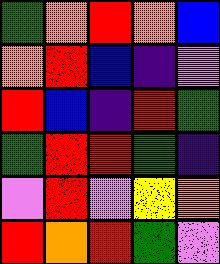[["green", "orange", "red", "orange", "blue"], ["orange", "red", "blue", "indigo", "violet"], ["red", "blue", "indigo", "red", "green"], ["green", "red", "red", "green", "indigo"], ["violet", "red", "violet", "yellow", "orange"], ["red", "orange", "red", "green", "violet"]]